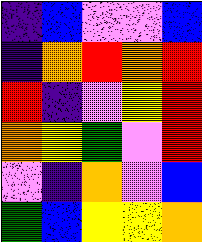[["indigo", "blue", "violet", "violet", "blue"], ["indigo", "orange", "red", "orange", "red"], ["red", "indigo", "violet", "yellow", "red"], ["orange", "yellow", "green", "violet", "red"], ["violet", "indigo", "orange", "violet", "blue"], ["green", "blue", "yellow", "yellow", "orange"]]